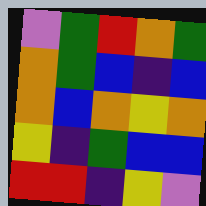[["violet", "green", "red", "orange", "green"], ["orange", "green", "blue", "indigo", "blue"], ["orange", "blue", "orange", "yellow", "orange"], ["yellow", "indigo", "green", "blue", "blue"], ["red", "red", "indigo", "yellow", "violet"]]